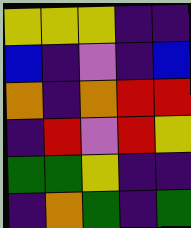[["yellow", "yellow", "yellow", "indigo", "indigo"], ["blue", "indigo", "violet", "indigo", "blue"], ["orange", "indigo", "orange", "red", "red"], ["indigo", "red", "violet", "red", "yellow"], ["green", "green", "yellow", "indigo", "indigo"], ["indigo", "orange", "green", "indigo", "green"]]